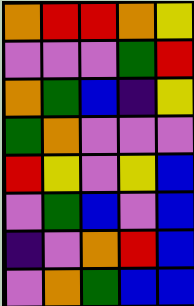[["orange", "red", "red", "orange", "yellow"], ["violet", "violet", "violet", "green", "red"], ["orange", "green", "blue", "indigo", "yellow"], ["green", "orange", "violet", "violet", "violet"], ["red", "yellow", "violet", "yellow", "blue"], ["violet", "green", "blue", "violet", "blue"], ["indigo", "violet", "orange", "red", "blue"], ["violet", "orange", "green", "blue", "blue"]]